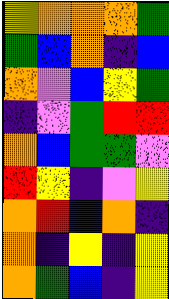[["yellow", "orange", "orange", "orange", "green"], ["green", "blue", "orange", "indigo", "blue"], ["orange", "violet", "blue", "yellow", "green"], ["indigo", "violet", "green", "red", "red"], ["orange", "blue", "green", "green", "violet"], ["red", "yellow", "indigo", "violet", "yellow"], ["orange", "red", "blue", "orange", "indigo"], ["orange", "indigo", "yellow", "indigo", "yellow"], ["orange", "green", "blue", "indigo", "yellow"]]